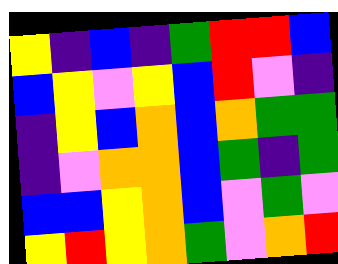[["yellow", "indigo", "blue", "indigo", "green", "red", "red", "blue"], ["blue", "yellow", "violet", "yellow", "blue", "red", "violet", "indigo"], ["indigo", "yellow", "blue", "orange", "blue", "orange", "green", "green"], ["indigo", "violet", "orange", "orange", "blue", "green", "indigo", "green"], ["blue", "blue", "yellow", "orange", "blue", "violet", "green", "violet"], ["yellow", "red", "yellow", "orange", "green", "violet", "orange", "red"]]